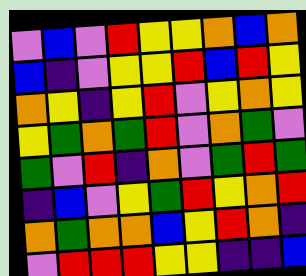[["violet", "blue", "violet", "red", "yellow", "yellow", "orange", "blue", "orange"], ["blue", "indigo", "violet", "yellow", "yellow", "red", "blue", "red", "yellow"], ["orange", "yellow", "indigo", "yellow", "red", "violet", "yellow", "orange", "yellow"], ["yellow", "green", "orange", "green", "red", "violet", "orange", "green", "violet"], ["green", "violet", "red", "indigo", "orange", "violet", "green", "red", "green"], ["indigo", "blue", "violet", "yellow", "green", "red", "yellow", "orange", "red"], ["orange", "green", "orange", "orange", "blue", "yellow", "red", "orange", "indigo"], ["violet", "red", "red", "red", "yellow", "yellow", "indigo", "indigo", "blue"]]